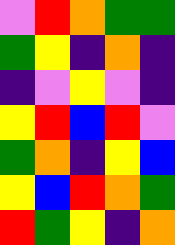[["violet", "red", "orange", "green", "green"], ["green", "yellow", "indigo", "orange", "indigo"], ["indigo", "violet", "yellow", "violet", "indigo"], ["yellow", "red", "blue", "red", "violet"], ["green", "orange", "indigo", "yellow", "blue"], ["yellow", "blue", "red", "orange", "green"], ["red", "green", "yellow", "indigo", "orange"]]